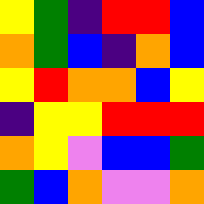[["yellow", "green", "indigo", "red", "red", "blue"], ["orange", "green", "blue", "indigo", "orange", "blue"], ["yellow", "red", "orange", "orange", "blue", "yellow"], ["indigo", "yellow", "yellow", "red", "red", "red"], ["orange", "yellow", "violet", "blue", "blue", "green"], ["green", "blue", "orange", "violet", "violet", "orange"]]